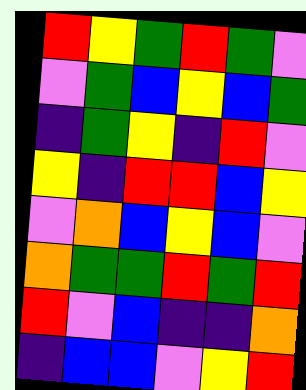[["red", "yellow", "green", "red", "green", "violet"], ["violet", "green", "blue", "yellow", "blue", "green"], ["indigo", "green", "yellow", "indigo", "red", "violet"], ["yellow", "indigo", "red", "red", "blue", "yellow"], ["violet", "orange", "blue", "yellow", "blue", "violet"], ["orange", "green", "green", "red", "green", "red"], ["red", "violet", "blue", "indigo", "indigo", "orange"], ["indigo", "blue", "blue", "violet", "yellow", "red"]]